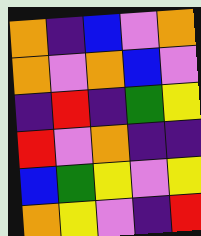[["orange", "indigo", "blue", "violet", "orange"], ["orange", "violet", "orange", "blue", "violet"], ["indigo", "red", "indigo", "green", "yellow"], ["red", "violet", "orange", "indigo", "indigo"], ["blue", "green", "yellow", "violet", "yellow"], ["orange", "yellow", "violet", "indigo", "red"]]